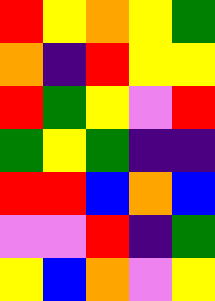[["red", "yellow", "orange", "yellow", "green"], ["orange", "indigo", "red", "yellow", "yellow"], ["red", "green", "yellow", "violet", "red"], ["green", "yellow", "green", "indigo", "indigo"], ["red", "red", "blue", "orange", "blue"], ["violet", "violet", "red", "indigo", "green"], ["yellow", "blue", "orange", "violet", "yellow"]]